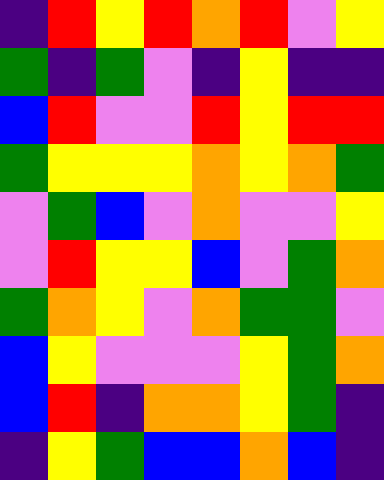[["indigo", "red", "yellow", "red", "orange", "red", "violet", "yellow"], ["green", "indigo", "green", "violet", "indigo", "yellow", "indigo", "indigo"], ["blue", "red", "violet", "violet", "red", "yellow", "red", "red"], ["green", "yellow", "yellow", "yellow", "orange", "yellow", "orange", "green"], ["violet", "green", "blue", "violet", "orange", "violet", "violet", "yellow"], ["violet", "red", "yellow", "yellow", "blue", "violet", "green", "orange"], ["green", "orange", "yellow", "violet", "orange", "green", "green", "violet"], ["blue", "yellow", "violet", "violet", "violet", "yellow", "green", "orange"], ["blue", "red", "indigo", "orange", "orange", "yellow", "green", "indigo"], ["indigo", "yellow", "green", "blue", "blue", "orange", "blue", "indigo"]]